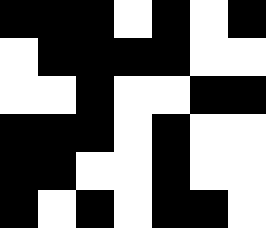[["black", "black", "black", "white", "black", "white", "black"], ["white", "black", "black", "black", "black", "white", "white"], ["white", "white", "black", "white", "white", "black", "black"], ["black", "black", "black", "white", "black", "white", "white"], ["black", "black", "white", "white", "black", "white", "white"], ["black", "white", "black", "white", "black", "black", "white"]]